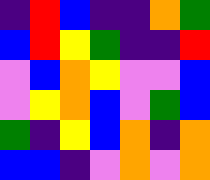[["indigo", "red", "blue", "indigo", "indigo", "orange", "green"], ["blue", "red", "yellow", "green", "indigo", "indigo", "red"], ["violet", "blue", "orange", "yellow", "violet", "violet", "blue"], ["violet", "yellow", "orange", "blue", "violet", "green", "blue"], ["green", "indigo", "yellow", "blue", "orange", "indigo", "orange"], ["blue", "blue", "indigo", "violet", "orange", "violet", "orange"]]